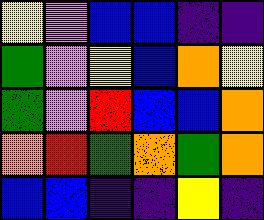[["yellow", "violet", "blue", "blue", "indigo", "indigo"], ["green", "violet", "yellow", "blue", "orange", "yellow"], ["green", "violet", "red", "blue", "blue", "orange"], ["orange", "red", "green", "orange", "green", "orange"], ["blue", "blue", "indigo", "indigo", "yellow", "indigo"]]